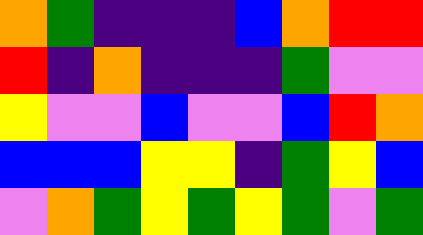[["orange", "green", "indigo", "indigo", "indigo", "blue", "orange", "red", "red"], ["red", "indigo", "orange", "indigo", "indigo", "indigo", "green", "violet", "violet"], ["yellow", "violet", "violet", "blue", "violet", "violet", "blue", "red", "orange"], ["blue", "blue", "blue", "yellow", "yellow", "indigo", "green", "yellow", "blue"], ["violet", "orange", "green", "yellow", "green", "yellow", "green", "violet", "green"]]